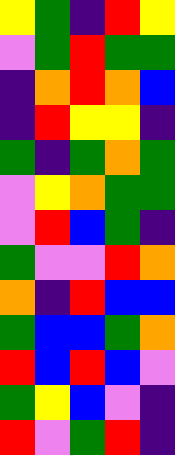[["yellow", "green", "indigo", "red", "yellow"], ["violet", "green", "red", "green", "green"], ["indigo", "orange", "red", "orange", "blue"], ["indigo", "red", "yellow", "yellow", "indigo"], ["green", "indigo", "green", "orange", "green"], ["violet", "yellow", "orange", "green", "green"], ["violet", "red", "blue", "green", "indigo"], ["green", "violet", "violet", "red", "orange"], ["orange", "indigo", "red", "blue", "blue"], ["green", "blue", "blue", "green", "orange"], ["red", "blue", "red", "blue", "violet"], ["green", "yellow", "blue", "violet", "indigo"], ["red", "violet", "green", "red", "indigo"]]